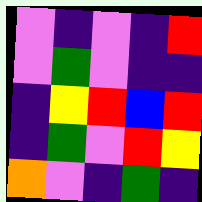[["violet", "indigo", "violet", "indigo", "red"], ["violet", "green", "violet", "indigo", "indigo"], ["indigo", "yellow", "red", "blue", "red"], ["indigo", "green", "violet", "red", "yellow"], ["orange", "violet", "indigo", "green", "indigo"]]